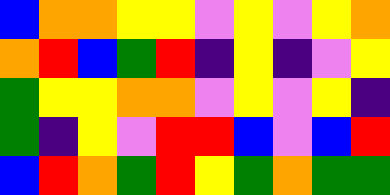[["blue", "orange", "orange", "yellow", "yellow", "violet", "yellow", "violet", "yellow", "orange"], ["orange", "red", "blue", "green", "red", "indigo", "yellow", "indigo", "violet", "yellow"], ["green", "yellow", "yellow", "orange", "orange", "violet", "yellow", "violet", "yellow", "indigo"], ["green", "indigo", "yellow", "violet", "red", "red", "blue", "violet", "blue", "red"], ["blue", "red", "orange", "green", "red", "yellow", "green", "orange", "green", "green"]]